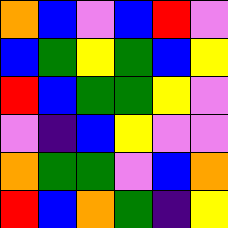[["orange", "blue", "violet", "blue", "red", "violet"], ["blue", "green", "yellow", "green", "blue", "yellow"], ["red", "blue", "green", "green", "yellow", "violet"], ["violet", "indigo", "blue", "yellow", "violet", "violet"], ["orange", "green", "green", "violet", "blue", "orange"], ["red", "blue", "orange", "green", "indigo", "yellow"]]